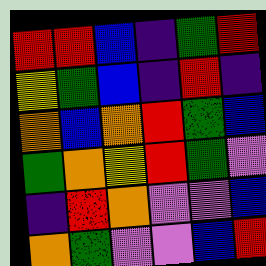[["red", "red", "blue", "indigo", "green", "red"], ["yellow", "green", "blue", "indigo", "red", "indigo"], ["orange", "blue", "orange", "red", "green", "blue"], ["green", "orange", "yellow", "red", "green", "violet"], ["indigo", "red", "orange", "violet", "violet", "blue"], ["orange", "green", "violet", "violet", "blue", "red"]]